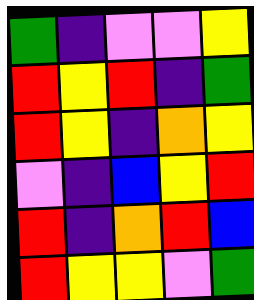[["green", "indigo", "violet", "violet", "yellow"], ["red", "yellow", "red", "indigo", "green"], ["red", "yellow", "indigo", "orange", "yellow"], ["violet", "indigo", "blue", "yellow", "red"], ["red", "indigo", "orange", "red", "blue"], ["red", "yellow", "yellow", "violet", "green"]]